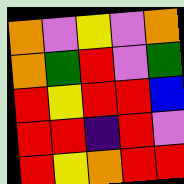[["orange", "violet", "yellow", "violet", "orange"], ["orange", "green", "red", "violet", "green"], ["red", "yellow", "red", "red", "blue"], ["red", "red", "indigo", "red", "violet"], ["red", "yellow", "orange", "red", "red"]]